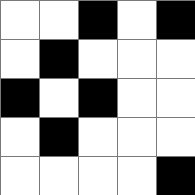[["white", "white", "black", "white", "black"], ["white", "black", "white", "white", "white"], ["black", "white", "black", "white", "white"], ["white", "black", "white", "white", "white"], ["white", "white", "white", "white", "black"]]